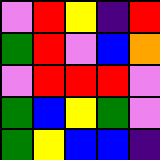[["violet", "red", "yellow", "indigo", "red"], ["green", "red", "violet", "blue", "orange"], ["violet", "red", "red", "red", "violet"], ["green", "blue", "yellow", "green", "violet"], ["green", "yellow", "blue", "blue", "indigo"]]